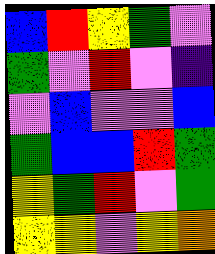[["blue", "red", "yellow", "green", "violet"], ["green", "violet", "red", "violet", "indigo"], ["violet", "blue", "violet", "violet", "blue"], ["green", "blue", "blue", "red", "green"], ["yellow", "green", "red", "violet", "green"], ["yellow", "yellow", "violet", "yellow", "orange"]]